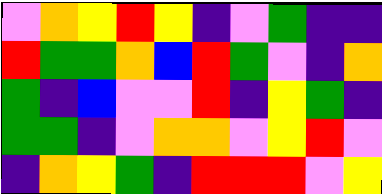[["violet", "orange", "yellow", "red", "yellow", "indigo", "violet", "green", "indigo", "indigo"], ["red", "green", "green", "orange", "blue", "red", "green", "violet", "indigo", "orange"], ["green", "indigo", "blue", "violet", "violet", "red", "indigo", "yellow", "green", "indigo"], ["green", "green", "indigo", "violet", "orange", "orange", "violet", "yellow", "red", "violet"], ["indigo", "orange", "yellow", "green", "indigo", "red", "red", "red", "violet", "yellow"]]